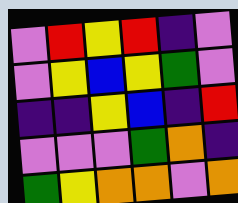[["violet", "red", "yellow", "red", "indigo", "violet"], ["violet", "yellow", "blue", "yellow", "green", "violet"], ["indigo", "indigo", "yellow", "blue", "indigo", "red"], ["violet", "violet", "violet", "green", "orange", "indigo"], ["green", "yellow", "orange", "orange", "violet", "orange"]]